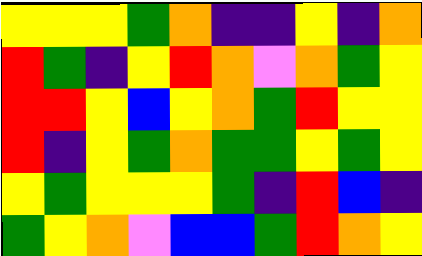[["yellow", "yellow", "yellow", "green", "orange", "indigo", "indigo", "yellow", "indigo", "orange"], ["red", "green", "indigo", "yellow", "red", "orange", "violet", "orange", "green", "yellow"], ["red", "red", "yellow", "blue", "yellow", "orange", "green", "red", "yellow", "yellow"], ["red", "indigo", "yellow", "green", "orange", "green", "green", "yellow", "green", "yellow"], ["yellow", "green", "yellow", "yellow", "yellow", "green", "indigo", "red", "blue", "indigo"], ["green", "yellow", "orange", "violet", "blue", "blue", "green", "red", "orange", "yellow"]]